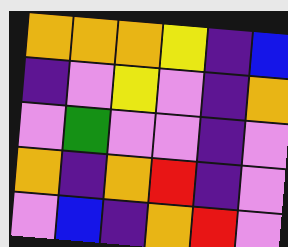[["orange", "orange", "orange", "yellow", "indigo", "blue"], ["indigo", "violet", "yellow", "violet", "indigo", "orange"], ["violet", "green", "violet", "violet", "indigo", "violet"], ["orange", "indigo", "orange", "red", "indigo", "violet"], ["violet", "blue", "indigo", "orange", "red", "violet"]]